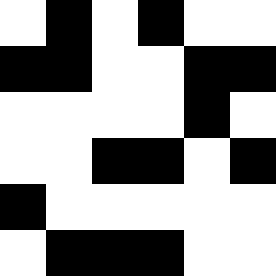[["white", "black", "white", "black", "white", "white"], ["black", "black", "white", "white", "black", "black"], ["white", "white", "white", "white", "black", "white"], ["white", "white", "black", "black", "white", "black"], ["black", "white", "white", "white", "white", "white"], ["white", "black", "black", "black", "white", "white"]]